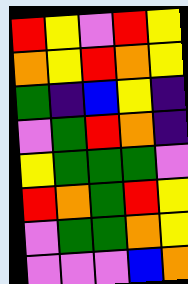[["red", "yellow", "violet", "red", "yellow"], ["orange", "yellow", "red", "orange", "yellow"], ["green", "indigo", "blue", "yellow", "indigo"], ["violet", "green", "red", "orange", "indigo"], ["yellow", "green", "green", "green", "violet"], ["red", "orange", "green", "red", "yellow"], ["violet", "green", "green", "orange", "yellow"], ["violet", "violet", "violet", "blue", "orange"]]